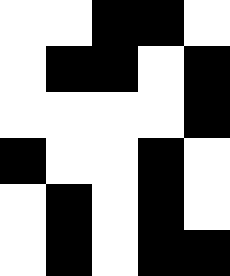[["white", "white", "black", "black", "white"], ["white", "black", "black", "white", "black"], ["white", "white", "white", "white", "black"], ["black", "white", "white", "black", "white"], ["white", "black", "white", "black", "white"], ["white", "black", "white", "black", "black"]]